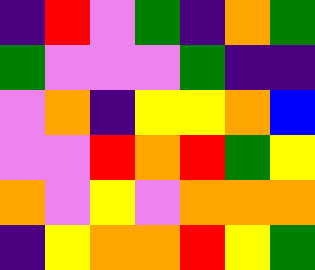[["indigo", "red", "violet", "green", "indigo", "orange", "green"], ["green", "violet", "violet", "violet", "green", "indigo", "indigo"], ["violet", "orange", "indigo", "yellow", "yellow", "orange", "blue"], ["violet", "violet", "red", "orange", "red", "green", "yellow"], ["orange", "violet", "yellow", "violet", "orange", "orange", "orange"], ["indigo", "yellow", "orange", "orange", "red", "yellow", "green"]]